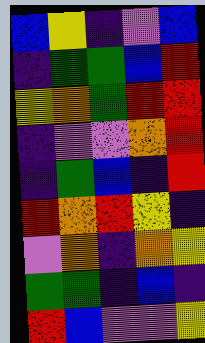[["blue", "yellow", "indigo", "violet", "blue"], ["indigo", "green", "green", "blue", "red"], ["yellow", "orange", "green", "red", "red"], ["indigo", "violet", "violet", "orange", "red"], ["indigo", "green", "blue", "indigo", "red"], ["red", "orange", "red", "yellow", "indigo"], ["violet", "orange", "indigo", "orange", "yellow"], ["green", "green", "indigo", "blue", "indigo"], ["red", "blue", "violet", "violet", "yellow"]]